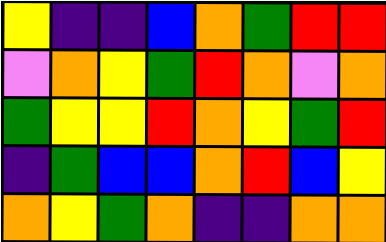[["yellow", "indigo", "indigo", "blue", "orange", "green", "red", "red"], ["violet", "orange", "yellow", "green", "red", "orange", "violet", "orange"], ["green", "yellow", "yellow", "red", "orange", "yellow", "green", "red"], ["indigo", "green", "blue", "blue", "orange", "red", "blue", "yellow"], ["orange", "yellow", "green", "orange", "indigo", "indigo", "orange", "orange"]]